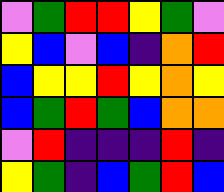[["violet", "green", "red", "red", "yellow", "green", "violet"], ["yellow", "blue", "violet", "blue", "indigo", "orange", "red"], ["blue", "yellow", "yellow", "red", "yellow", "orange", "yellow"], ["blue", "green", "red", "green", "blue", "orange", "orange"], ["violet", "red", "indigo", "indigo", "indigo", "red", "indigo"], ["yellow", "green", "indigo", "blue", "green", "red", "blue"]]